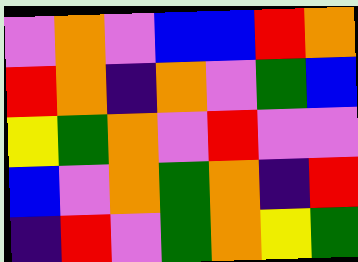[["violet", "orange", "violet", "blue", "blue", "red", "orange"], ["red", "orange", "indigo", "orange", "violet", "green", "blue"], ["yellow", "green", "orange", "violet", "red", "violet", "violet"], ["blue", "violet", "orange", "green", "orange", "indigo", "red"], ["indigo", "red", "violet", "green", "orange", "yellow", "green"]]